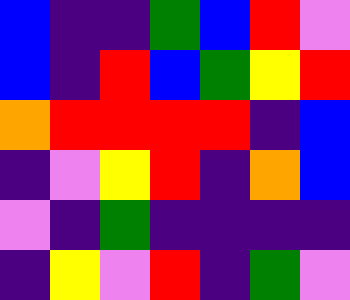[["blue", "indigo", "indigo", "green", "blue", "red", "violet"], ["blue", "indigo", "red", "blue", "green", "yellow", "red"], ["orange", "red", "red", "red", "red", "indigo", "blue"], ["indigo", "violet", "yellow", "red", "indigo", "orange", "blue"], ["violet", "indigo", "green", "indigo", "indigo", "indigo", "indigo"], ["indigo", "yellow", "violet", "red", "indigo", "green", "violet"]]